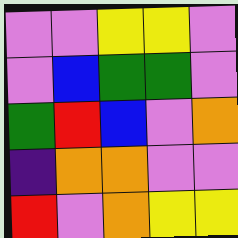[["violet", "violet", "yellow", "yellow", "violet"], ["violet", "blue", "green", "green", "violet"], ["green", "red", "blue", "violet", "orange"], ["indigo", "orange", "orange", "violet", "violet"], ["red", "violet", "orange", "yellow", "yellow"]]